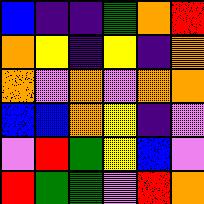[["blue", "indigo", "indigo", "green", "orange", "red"], ["orange", "yellow", "indigo", "yellow", "indigo", "orange"], ["orange", "violet", "orange", "violet", "orange", "orange"], ["blue", "blue", "orange", "yellow", "indigo", "violet"], ["violet", "red", "green", "yellow", "blue", "violet"], ["red", "green", "green", "violet", "red", "orange"]]